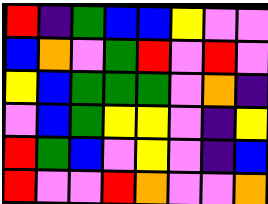[["red", "indigo", "green", "blue", "blue", "yellow", "violet", "violet"], ["blue", "orange", "violet", "green", "red", "violet", "red", "violet"], ["yellow", "blue", "green", "green", "green", "violet", "orange", "indigo"], ["violet", "blue", "green", "yellow", "yellow", "violet", "indigo", "yellow"], ["red", "green", "blue", "violet", "yellow", "violet", "indigo", "blue"], ["red", "violet", "violet", "red", "orange", "violet", "violet", "orange"]]